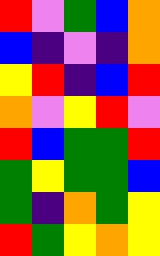[["red", "violet", "green", "blue", "orange"], ["blue", "indigo", "violet", "indigo", "orange"], ["yellow", "red", "indigo", "blue", "red"], ["orange", "violet", "yellow", "red", "violet"], ["red", "blue", "green", "green", "red"], ["green", "yellow", "green", "green", "blue"], ["green", "indigo", "orange", "green", "yellow"], ["red", "green", "yellow", "orange", "yellow"]]